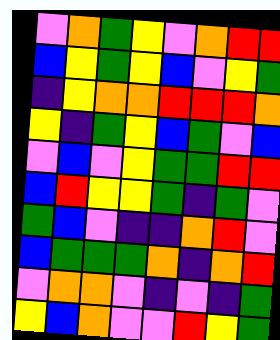[["violet", "orange", "green", "yellow", "violet", "orange", "red", "red"], ["blue", "yellow", "green", "yellow", "blue", "violet", "yellow", "green"], ["indigo", "yellow", "orange", "orange", "red", "red", "red", "orange"], ["yellow", "indigo", "green", "yellow", "blue", "green", "violet", "blue"], ["violet", "blue", "violet", "yellow", "green", "green", "red", "red"], ["blue", "red", "yellow", "yellow", "green", "indigo", "green", "violet"], ["green", "blue", "violet", "indigo", "indigo", "orange", "red", "violet"], ["blue", "green", "green", "green", "orange", "indigo", "orange", "red"], ["violet", "orange", "orange", "violet", "indigo", "violet", "indigo", "green"], ["yellow", "blue", "orange", "violet", "violet", "red", "yellow", "green"]]